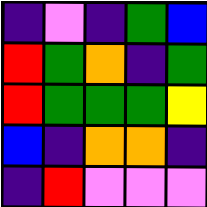[["indigo", "violet", "indigo", "green", "blue"], ["red", "green", "orange", "indigo", "green"], ["red", "green", "green", "green", "yellow"], ["blue", "indigo", "orange", "orange", "indigo"], ["indigo", "red", "violet", "violet", "violet"]]